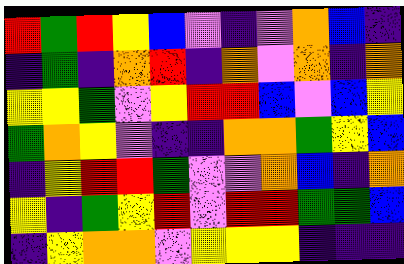[["red", "green", "red", "yellow", "blue", "violet", "indigo", "violet", "orange", "blue", "indigo"], ["indigo", "green", "indigo", "orange", "red", "indigo", "orange", "violet", "orange", "indigo", "orange"], ["yellow", "yellow", "green", "violet", "yellow", "red", "red", "blue", "violet", "blue", "yellow"], ["green", "orange", "yellow", "violet", "indigo", "indigo", "orange", "orange", "green", "yellow", "blue"], ["indigo", "yellow", "red", "red", "green", "violet", "violet", "orange", "blue", "indigo", "orange"], ["yellow", "indigo", "green", "yellow", "red", "violet", "red", "red", "green", "green", "blue"], ["indigo", "yellow", "orange", "orange", "violet", "yellow", "yellow", "yellow", "indigo", "indigo", "indigo"]]